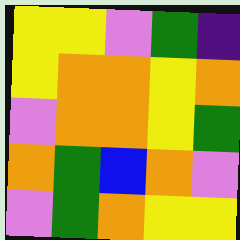[["yellow", "yellow", "violet", "green", "indigo"], ["yellow", "orange", "orange", "yellow", "orange"], ["violet", "orange", "orange", "yellow", "green"], ["orange", "green", "blue", "orange", "violet"], ["violet", "green", "orange", "yellow", "yellow"]]